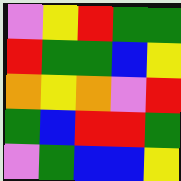[["violet", "yellow", "red", "green", "green"], ["red", "green", "green", "blue", "yellow"], ["orange", "yellow", "orange", "violet", "red"], ["green", "blue", "red", "red", "green"], ["violet", "green", "blue", "blue", "yellow"]]